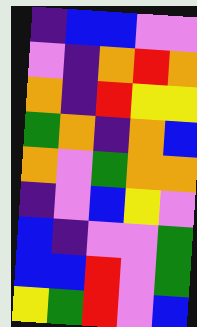[["indigo", "blue", "blue", "violet", "violet"], ["violet", "indigo", "orange", "red", "orange"], ["orange", "indigo", "red", "yellow", "yellow"], ["green", "orange", "indigo", "orange", "blue"], ["orange", "violet", "green", "orange", "orange"], ["indigo", "violet", "blue", "yellow", "violet"], ["blue", "indigo", "violet", "violet", "green"], ["blue", "blue", "red", "violet", "green"], ["yellow", "green", "red", "violet", "blue"]]